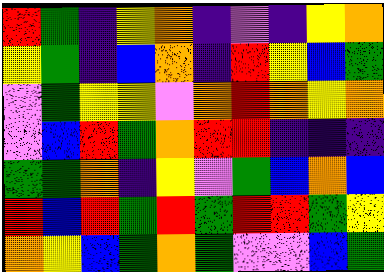[["red", "green", "indigo", "yellow", "orange", "indigo", "violet", "indigo", "yellow", "orange"], ["yellow", "green", "indigo", "blue", "orange", "indigo", "red", "yellow", "blue", "green"], ["violet", "green", "yellow", "yellow", "violet", "orange", "red", "orange", "yellow", "orange"], ["violet", "blue", "red", "green", "orange", "red", "red", "indigo", "indigo", "indigo"], ["green", "green", "orange", "indigo", "yellow", "violet", "green", "blue", "orange", "blue"], ["red", "blue", "red", "green", "red", "green", "red", "red", "green", "yellow"], ["orange", "yellow", "blue", "green", "orange", "green", "violet", "violet", "blue", "green"]]